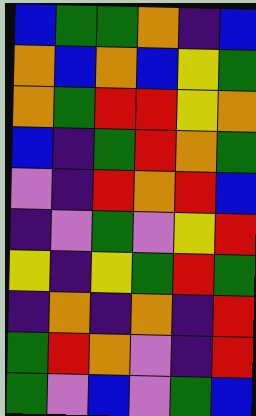[["blue", "green", "green", "orange", "indigo", "blue"], ["orange", "blue", "orange", "blue", "yellow", "green"], ["orange", "green", "red", "red", "yellow", "orange"], ["blue", "indigo", "green", "red", "orange", "green"], ["violet", "indigo", "red", "orange", "red", "blue"], ["indigo", "violet", "green", "violet", "yellow", "red"], ["yellow", "indigo", "yellow", "green", "red", "green"], ["indigo", "orange", "indigo", "orange", "indigo", "red"], ["green", "red", "orange", "violet", "indigo", "red"], ["green", "violet", "blue", "violet", "green", "blue"]]